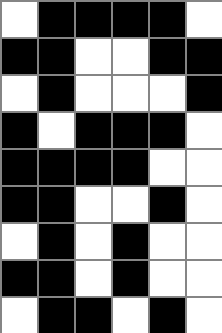[["white", "black", "black", "black", "black", "white"], ["black", "black", "white", "white", "black", "black"], ["white", "black", "white", "white", "white", "black"], ["black", "white", "black", "black", "black", "white"], ["black", "black", "black", "black", "white", "white"], ["black", "black", "white", "white", "black", "white"], ["white", "black", "white", "black", "white", "white"], ["black", "black", "white", "black", "white", "white"], ["white", "black", "black", "white", "black", "white"]]